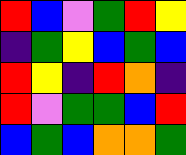[["red", "blue", "violet", "green", "red", "yellow"], ["indigo", "green", "yellow", "blue", "green", "blue"], ["red", "yellow", "indigo", "red", "orange", "indigo"], ["red", "violet", "green", "green", "blue", "red"], ["blue", "green", "blue", "orange", "orange", "green"]]